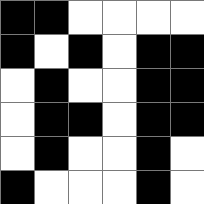[["black", "black", "white", "white", "white", "white"], ["black", "white", "black", "white", "black", "black"], ["white", "black", "white", "white", "black", "black"], ["white", "black", "black", "white", "black", "black"], ["white", "black", "white", "white", "black", "white"], ["black", "white", "white", "white", "black", "white"]]